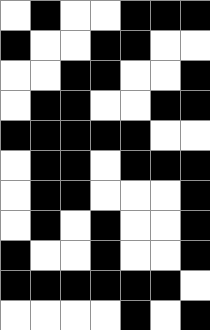[["white", "black", "white", "white", "black", "black", "black"], ["black", "white", "white", "black", "black", "white", "white"], ["white", "white", "black", "black", "white", "white", "black"], ["white", "black", "black", "white", "white", "black", "black"], ["black", "black", "black", "black", "black", "white", "white"], ["white", "black", "black", "white", "black", "black", "black"], ["white", "black", "black", "white", "white", "white", "black"], ["white", "black", "white", "black", "white", "white", "black"], ["black", "white", "white", "black", "white", "white", "black"], ["black", "black", "black", "black", "black", "black", "white"], ["white", "white", "white", "white", "black", "white", "black"]]